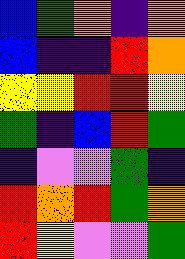[["blue", "green", "orange", "indigo", "orange"], ["blue", "indigo", "indigo", "red", "orange"], ["yellow", "yellow", "red", "red", "yellow"], ["green", "indigo", "blue", "red", "green"], ["indigo", "violet", "violet", "green", "indigo"], ["red", "orange", "red", "green", "orange"], ["red", "yellow", "violet", "violet", "green"]]